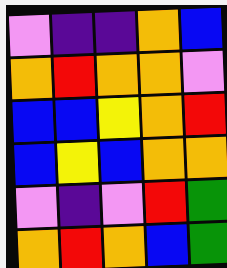[["violet", "indigo", "indigo", "orange", "blue"], ["orange", "red", "orange", "orange", "violet"], ["blue", "blue", "yellow", "orange", "red"], ["blue", "yellow", "blue", "orange", "orange"], ["violet", "indigo", "violet", "red", "green"], ["orange", "red", "orange", "blue", "green"]]